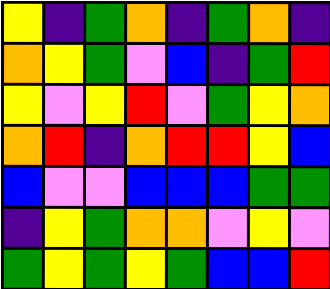[["yellow", "indigo", "green", "orange", "indigo", "green", "orange", "indigo"], ["orange", "yellow", "green", "violet", "blue", "indigo", "green", "red"], ["yellow", "violet", "yellow", "red", "violet", "green", "yellow", "orange"], ["orange", "red", "indigo", "orange", "red", "red", "yellow", "blue"], ["blue", "violet", "violet", "blue", "blue", "blue", "green", "green"], ["indigo", "yellow", "green", "orange", "orange", "violet", "yellow", "violet"], ["green", "yellow", "green", "yellow", "green", "blue", "blue", "red"]]